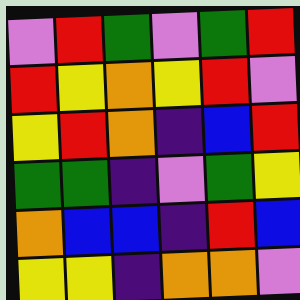[["violet", "red", "green", "violet", "green", "red"], ["red", "yellow", "orange", "yellow", "red", "violet"], ["yellow", "red", "orange", "indigo", "blue", "red"], ["green", "green", "indigo", "violet", "green", "yellow"], ["orange", "blue", "blue", "indigo", "red", "blue"], ["yellow", "yellow", "indigo", "orange", "orange", "violet"]]